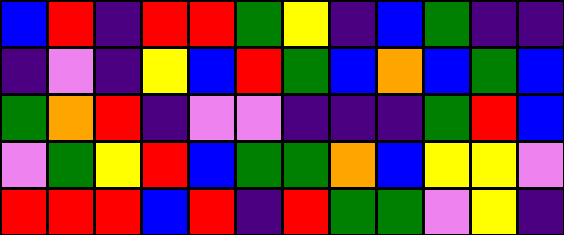[["blue", "red", "indigo", "red", "red", "green", "yellow", "indigo", "blue", "green", "indigo", "indigo"], ["indigo", "violet", "indigo", "yellow", "blue", "red", "green", "blue", "orange", "blue", "green", "blue"], ["green", "orange", "red", "indigo", "violet", "violet", "indigo", "indigo", "indigo", "green", "red", "blue"], ["violet", "green", "yellow", "red", "blue", "green", "green", "orange", "blue", "yellow", "yellow", "violet"], ["red", "red", "red", "blue", "red", "indigo", "red", "green", "green", "violet", "yellow", "indigo"]]